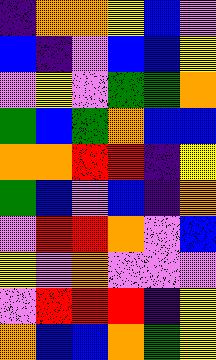[["indigo", "orange", "orange", "yellow", "blue", "violet"], ["blue", "indigo", "violet", "blue", "blue", "yellow"], ["violet", "yellow", "violet", "green", "green", "orange"], ["green", "blue", "green", "orange", "blue", "blue"], ["orange", "orange", "red", "red", "indigo", "yellow"], ["green", "blue", "violet", "blue", "indigo", "orange"], ["violet", "red", "red", "orange", "violet", "blue"], ["yellow", "violet", "orange", "violet", "violet", "violet"], ["violet", "red", "red", "red", "indigo", "yellow"], ["orange", "blue", "blue", "orange", "green", "yellow"]]